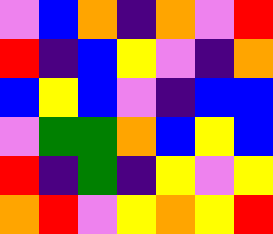[["violet", "blue", "orange", "indigo", "orange", "violet", "red"], ["red", "indigo", "blue", "yellow", "violet", "indigo", "orange"], ["blue", "yellow", "blue", "violet", "indigo", "blue", "blue"], ["violet", "green", "green", "orange", "blue", "yellow", "blue"], ["red", "indigo", "green", "indigo", "yellow", "violet", "yellow"], ["orange", "red", "violet", "yellow", "orange", "yellow", "red"]]